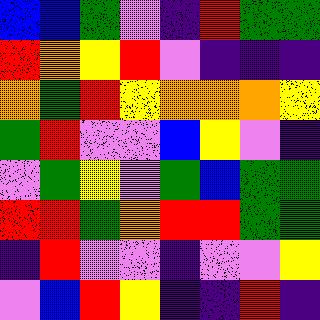[["blue", "blue", "green", "violet", "indigo", "red", "green", "green"], ["red", "orange", "yellow", "red", "violet", "indigo", "indigo", "indigo"], ["orange", "green", "red", "yellow", "orange", "orange", "orange", "yellow"], ["green", "red", "violet", "violet", "blue", "yellow", "violet", "indigo"], ["violet", "green", "yellow", "violet", "green", "blue", "green", "green"], ["red", "red", "green", "orange", "red", "red", "green", "green"], ["indigo", "red", "violet", "violet", "indigo", "violet", "violet", "yellow"], ["violet", "blue", "red", "yellow", "indigo", "indigo", "red", "indigo"]]